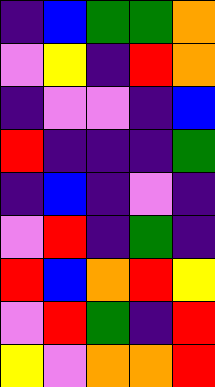[["indigo", "blue", "green", "green", "orange"], ["violet", "yellow", "indigo", "red", "orange"], ["indigo", "violet", "violet", "indigo", "blue"], ["red", "indigo", "indigo", "indigo", "green"], ["indigo", "blue", "indigo", "violet", "indigo"], ["violet", "red", "indigo", "green", "indigo"], ["red", "blue", "orange", "red", "yellow"], ["violet", "red", "green", "indigo", "red"], ["yellow", "violet", "orange", "orange", "red"]]